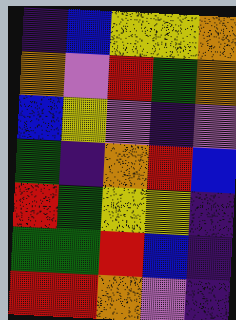[["indigo", "blue", "yellow", "yellow", "orange"], ["orange", "violet", "red", "green", "orange"], ["blue", "yellow", "violet", "indigo", "violet"], ["green", "indigo", "orange", "red", "blue"], ["red", "green", "yellow", "yellow", "indigo"], ["green", "green", "red", "blue", "indigo"], ["red", "red", "orange", "violet", "indigo"]]